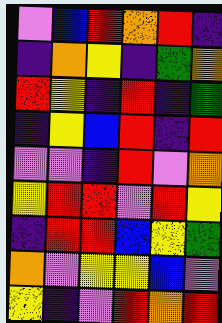[["violet", "blue", "red", "orange", "red", "indigo"], ["indigo", "orange", "yellow", "indigo", "green", "orange"], ["red", "yellow", "indigo", "red", "indigo", "green"], ["indigo", "yellow", "blue", "red", "indigo", "red"], ["violet", "violet", "indigo", "red", "violet", "orange"], ["yellow", "red", "red", "violet", "red", "yellow"], ["indigo", "red", "red", "blue", "yellow", "green"], ["orange", "violet", "yellow", "yellow", "blue", "violet"], ["yellow", "indigo", "violet", "red", "orange", "red"]]